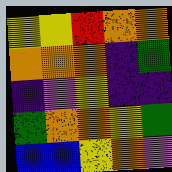[["yellow", "yellow", "red", "orange", "orange"], ["orange", "orange", "orange", "indigo", "green"], ["indigo", "violet", "yellow", "indigo", "indigo"], ["green", "orange", "orange", "yellow", "green"], ["blue", "blue", "yellow", "orange", "violet"]]